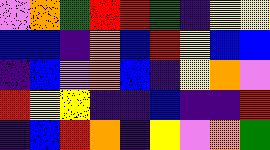[["violet", "orange", "green", "red", "red", "green", "indigo", "yellow", "yellow"], ["blue", "blue", "indigo", "orange", "blue", "red", "yellow", "blue", "blue"], ["indigo", "blue", "violet", "orange", "blue", "indigo", "yellow", "orange", "violet"], ["red", "yellow", "yellow", "indigo", "indigo", "blue", "indigo", "indigo", "red"], ["indigo", "blue", "red", "orange", "indigo", "yellow", "violet", "orange", "green"]]